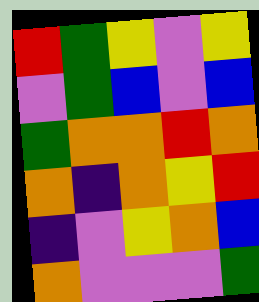[["red", "green", "yellow", "violet", "yellow"], ["violet", "green", "blue", "violet", "blue"], ["green", "orange", "orange", "red", "orange"], ["orange", "indigo", "orange", "yellow", "red"], ["indigo", "violet", "yellow", "orange", "blue"], ["orange", "violet", "violet", "violet", "green"]]